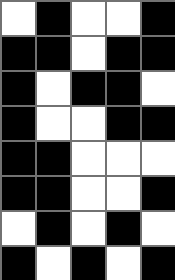[["white", "black", "white", "white", "black"], ["black", "black", "white", "black", "black"], ["black", "white", "black", "black", "white"], ["black", "white", "white", "black", "black"], ["black", "black", "white", "white", "white"], ["black", "black", "white", "white", "black"], ["white", "black", "white", "black", "white"], ["black", "white", "black", "white", "black"]]